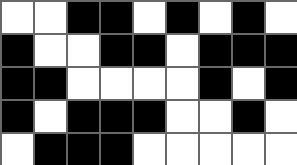[["white", "white", "black", "black", "white", "black", "white", "black", "white"], ["black", "white", "white", "black", "black", "white", "black", "black", "black"], ["black", "black", "white", "white", "white", "white", "black", "white", "black"], ["black", "white", "black", "black", "black", "white", "white", "black", "white"], ["white", "black", "black", "black", "white", "white", "white", "white", "white"]]